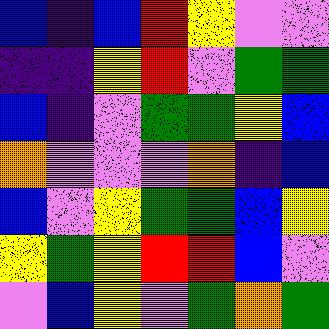[["blue", "indigo", "blue", "red", "yellow", "violet", "violet"], ["indigo", "indigo", "yellow", "red", "violet", "green", "green"], ["blue", "indigo", "violet", "green", "green", "yellow", "blue"], ["orange", "violet", "violet", "violet", "orange", "indigo", "blue"], ["blue", "violet", "yellow", "green", "green", "blue", "yellow"], ["yellow", "green", "yellow", "red", "red", "blue", "violet"], ["violet", "blue", "yellow", "violet", "green", "orange", "green"]]